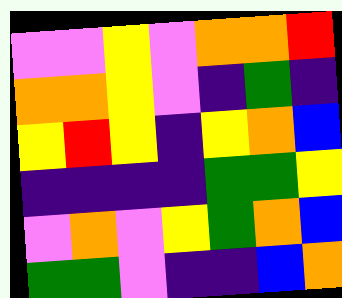[["violet", "violet", "yellow", "violet", "orange", "orange", "red"], ["orange", "orange", "yellow", "violet", "indigo", "green", "indigo"], ["yellow", "red", "yellow", "indigo", "yellow", "orange", "blue"], ["indigo", "indigo", "indigo", "indigo", "green", "green", "yellow"], ["violet", "orange", "violet", "yellow", "green", "orange", "blue"], ["green", "green", "violet", "indigo", "indigo", "blue", "orange"]]